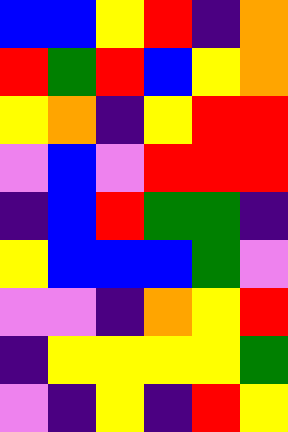[["blue", "blue", "yellow", "red", "indigo", "orange"], ["red", "green", "red", "blue", "yellow", "orange"], ["yellow", "orange", "indigo", "yellow", "red", "red"], ["violet", "blue", "violet", "red", "red", "red"], ["indigo", "blue", "red", "green", "green", "indigo"], ["yellow", "blue", "blue", "blue", "green", "violet"], ["violet", "violet", "indigo", "orange", "yellow", "red"], ["indigo", "yellow", "yellow", "yellow", "yellow", "green"], ["violet", "indigo", "yellow", "indigo", "red", "yellow"]]